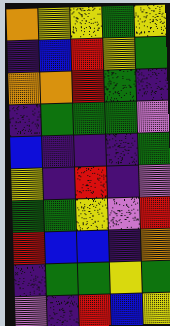[["orange", "yellow", "yellow", "green", "yellow"], ["indigo", "blue", "red", "yellow", "green"], ["orange", "orange", "red", "green", "indigo"], ["indigo", "green", "green", "green", "violet"], ["blue", "indigo", "indigo", "indigo", "green"], ["yellow", "indigo", "red", "indigo", "violet"], ["green", "green", "yellow", "violet", "red"], ["red", "blue", "blue", "indigo", "orange"], ["indigo", "green", "green", "yellow", "green"], ["violet", "indigo", "red", "blue", "yellow"]]